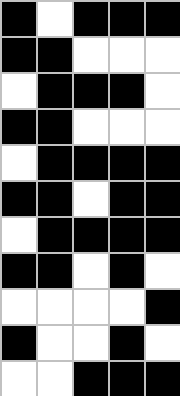[["black", "white", "black", "black", "black"], ["black", "black", "white", "white", "white"], ["white", "black", "black", "black", "white"], ["black", "black", "white", "white", "white"], ["white", "black", "black", "black", "black"], ["black", "black", "white", "black", "black"], ["white", "black", "black", "black", "black"], ["black", "black", "white", "black", "white"], ["white", "white", "white", "white", "black"], ["black", "white", "white", "black", "white"], ["white", "white", "black", "black", "black"]]